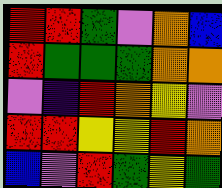[["red", "red", "green", "violet", "orange", "blue"], ["red", "green", "green", "green", "orange", "orange"], ["violet", "indigo", "red", "orange", "yellow", "violet"], ["red", "red", "yellow", "yellow", "red", "orange"], ["blue", "violet", "red", "green", "yellow", "green"]]